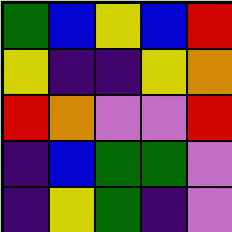[["green", "blue", "yellow", "blue", "red"], ["yellow", "indigo", "indigo", "yellow", "orange"], ["red", "orange", "violet", "violet", "red"], ["indigo", "blue", "green", "green", "violet"], ["indigo", "yellow", "green", "indigo", "violet"]]